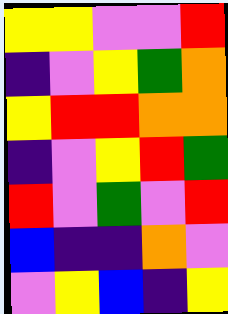[["yellow", "yellow", "violet", "violet", "red"], ["indigo", "violet", "yellow", "green", "orange"], ["yellow", "red", "red", "orange", "orange"], ["indigo", "violet", "yellow", "red", "green"], ["red", "violet", "green", "violet", "red"], ["blue", "indigo", "indigo", "orange", "violet"], ["violet", "yellow", "blue", "indigo", "yellow"]]